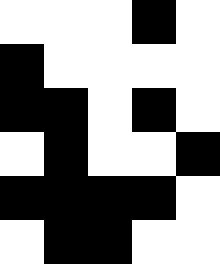[["white", "white", "white", "black", "white"], ["black", "white", "white", "white", "white"], ["black", "black", "white", "black", "white"], ["white", "black", "white", "white", "black"], ["black", "black", "black", "black", "white"], ["white", "black", "black", "white", "white"]]